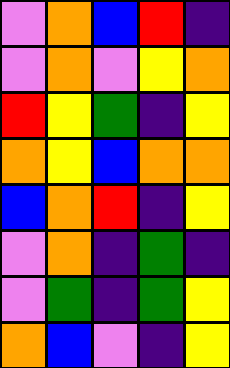[["violet", "orange", "blue", "red", "indigo"], ["violet", "orange", "violet", "yellow", "orange"], ["red", "yellow", "green", "indigo", "yellow"], ["orange", "yellow", "blue", "orange", "orange"], ["blue", "orange", "red", "indigo", "yellow"], ["violet", "orange", "indigo", "green", "indigo"], ["violet", "green", "indigo", "green", "yellow"], ["orange", "blue", "violet", "indigo", "yellow"]]